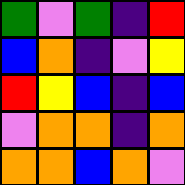[["green", "violet", "green", "indigo", "red"], ["blue", "orange", "indigo", "violet", "yellow"], ["red", "yellow", "blue", "indigo", "blue"], ["violet", "orange", "orange", "indigo", "orange"], ["orange", "orange", "blue", "orange", "violet"]]